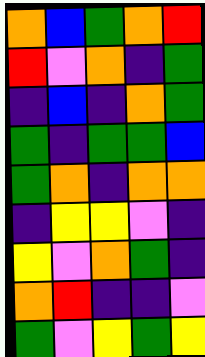[["orange", "blue", "green", "orange", "red"], ["red", "violet", "orange", "indigo", "green"], ["indigo", "blue", "indigo", "orange", "green"], ["green", "indigo", "green", "green", "blue"], ["green", "orange", "indigo", "orange", "orange"], ["indigo", "yellow", "yellow", "violet", "indigo"], ["yellow", "violet", "orange", "green", "indigo"], ["orange", "red", "indigo", "indigo", "violet"], ["green", "violet", "yellow", "green", "yellow"]]